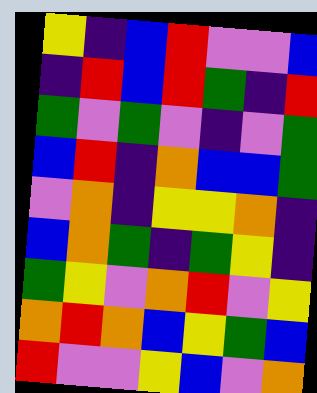[["yellow", "indigo", "blue", "red", "violet", "violet", "blue"], ["indigo", "red", "blue", "red", "green", "indigo", "red"], ["green", "violet", "green", "violet", "indigo", "violet", "green"], ["blue", "red", "indigo", "orange", "blue", "blue", "green"], ["violet", "orange", "indigo", "yellow", "yellow", "orange", "indigo"], ["blue", "orange", "green", "indigo", "green", "yellow", "indigo"], ["green", "yellow", "violet", "orange", "red", "violet", "yellow"], ["orange", "red", "orange", "blue", "yellow", "green", "blue"], ["red", "violet", "violet", "yellow", "blue", "violet", "orange"]]